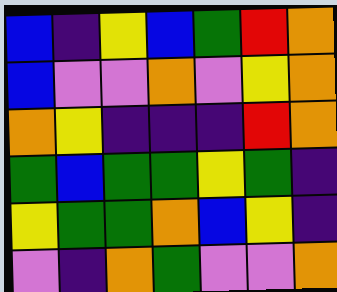[["blue", "indigo", "yellow", "blue", "green", "red", "orange"], ["blue", "violet", "violet", "orange", "violet", "yellow", "orange"], ["orange", "yellow", "indigo", "indigo", "indigo", "red", "orange"], ["green", "blue", "green", "green", "yellow", "green", "indigo"], ["yellow", "green", "green", "orange", "blue", "yellow", "indigo"], ["violet", "indigo", "orange", "green", "violet", "violet", "orange"]]